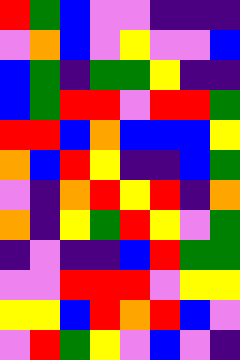[["red", "green", "blue", "violet", "violet", "indigo", "indigo", "indigo"], ["violet", "orange", "blue", "violet", "yellow", "violet", "violet", "blue"], ["blue", "green", "indigo", "green", "green", "yellow", "indigo", "indigo"], ["blue", "green", "red", "red", "violet", "red", "red", "green"], ["red", "red", "blue", "orange", "blue", "blue", "blue", "yellow"], ["orange", "blue", "red", "yellow", "indigo", "indigo", "blue", "green"], ["violet", "indigo", "orange", "red", "yellow", "red", "indigo", "orange"], ["orange", "indigo", "yellow", "green", "red", "yellow", "violet", "green"], ["indigo", "violet", "indigo", "indigo", "blue", "red", "green", "green"], ["violet", "violet", "red", "red", "red", "violet", "yellow", "yellow"], ["yellow", "yellow", "blue", "red", "orange", "red", "blue", "violet"], ["violet", "red", "green", "yellow", "violet", "blue", "violet", "indigo"]]